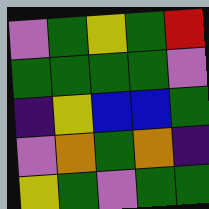[["violet", "green", "yellow", "green", "red"], ["green", "green", "green", "green", "violet"], ["indigo", "yellow", "blue", "blue", "green"], ["violet", "orange", "green", "orange", "indigo"], ["yellow", "green", "violet", "green", "green"]]